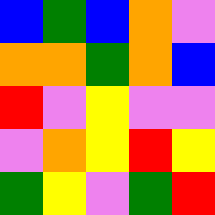[["blue", "green", "blue", "orange", "violet"], ["orange", "orange", "green", "orange", "blue"], ["red", "violet", "yellow", "violet", "violet"], ["violet", "orange", "yellow", "red", "yellow"], ["green", "yellow", "violet", "green", "red"]]